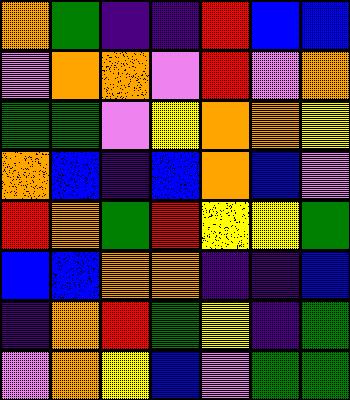[["orange", "green", "indigo", "indigo", "red", "blue", "blue"], ["violet", "orange", "orange", "violet", "red", "violet", "orange"], ["green", "green", "violet", "yellow", "orange", "orange", "yellow"], ["orange", "blue", "indigo", "blue", "orange", "blue", "violet"], ["red", "orange", "green", "red", "yellow", "yellow", "green"], ["blue", "blue", "orange", "orange", "indigo", "indigo", "blue"], ["indigo", "orange", "red", "green", "yellow", "indigo", "green"], ["violet", "orange", "yellow", "blue", "violet", "green", "green"]]